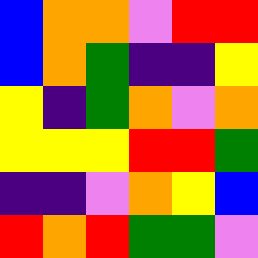[["blue", "orange", "orange", "violet", "red", "red"], ["blue", "orange", "green", "indigo", "indigo", "yellow"], ["yellow", "indigo", "green", "orange", "violet", "orange"], ["yellow", "yellow", "yellow", "red", "red", "green"], ["indigo", "indigo", "violet", "orange", "yellow", "blue"], ["red", "orange", "red", "green", "green", "violet"]]